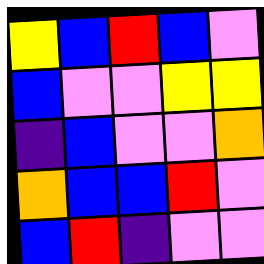[["yellow", "blue", "red", "blue", "violet"], ["blue", "violet", "violet", "yellow", "yellow"], ["indigo", "blue", "violet", "violet", "orange"], ["orange", "blue", "blue", "red", "violet"], ["blue", "red", "indigo", "violet", "violet"]]